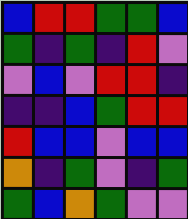[["blue", "red", "red", "green", "green", "blue"], ["green", "indigo", "green", "indigo", "red", "violet"], ["violet", "blue", "violet", "red", "red", "indigo"], ["indigo", "indigo", "blue", "green", "red", "red"], ["red", "blue", "blue", "violet", "blue", "blue"], ["orange", "indigo", "green", "violet", "indigo", "green"], ["green", "blue", "orange", "green", "violet", "violet"]]